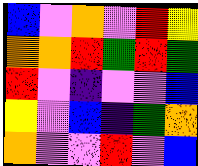[["blue", "violet", "orange", "violet", "red", "yellow"], ["orange", "orange", "red", "green", "red", "green"], ["red", "violet", "indigo", "violet", "violet", "blue"], ["yellow", "violet", "blue", "indigo", "green", "orange"], ["orange", "violet", "violet", "red", "violet", "blue"]]